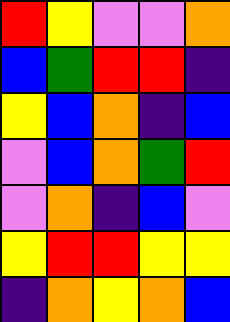[["red", "yellow", "violet", "violet", "orange"], ["blue", "green", "red", "red", "indigo"], ["yellow", "blue", "orange", "indigo", "blue"], ["violet", "blue", "orange", "green", "red"], ["violet", "orange", "indigo", "blue", "violet"], ["yellow", "red", "red", "yellow", "yellow"], ["indigo", "orange", "yellow", "orange", "blue"]]